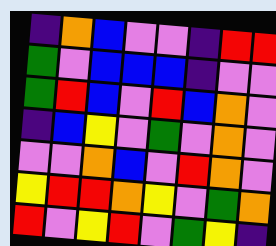[["indigo", "orange", "blue", "violet", "violet", "indigo", "red", "red"], ["green", "violet", "blue", "blue", "blue", "indigo", "violet", "violet"], ["green", "red", "blue", "violet", "red", "blue", "orange", "violet"], ["indigo", "blue", "yellow", "violet", "green", "violet", "orange", "violet"], ["violet", "violet", "orange", "blue", "violet", "red", "orange", "violet"], ["yellow", "red", "red", "orange", "yellow", "violet", "green", "orange"], ["red", "violet", "yellow", "red", "violet", "green", "yellow", "indigo"]]